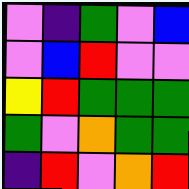[["violet", "indigo", "green", "violet", "blue"], ["violet", "blue", "red", "violet", "violet"], ["yellow", "red", "green", "green", "green"], ["green", "violet", "orange", "green", "green"], ["indigo", "red", "violet", "orange", "red"]]